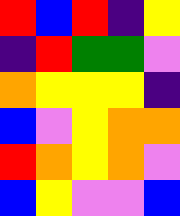[["red", "blue", "red", "indigo", "yellow"], ["indigo", "red", "green", "green", "violet"], ["orange", "yellow", "yellow", "yellow", "indigo"], ["blue", "violet", "yellow", "orange", "orange"], ["red", "orange", "yellow", "orange", "violet"], ["blue", "yellow", "violet", "violet", "blue"]]